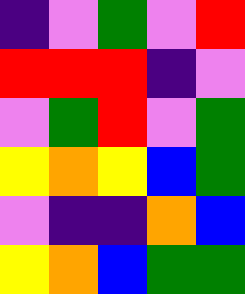[["indigo", "violet", "green", "violet", "red"], ["red", "red", "red", "indigo", "violet"], ["violet", "green", "red", "violet", "green"], ["yellow", "orange", "yellow", "blue", "green"], ["violet", "indigo", "indigo", "orange", "blue"], ["yellow", "orange", "blue", "green", "green"]]